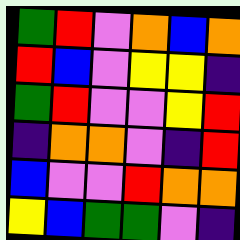[["green", "red", "violet", "orange", "blue", "orange"], ["red", "blue", "violet", "yellow", "yellow", "indigo"], ["green", "red", "violet", "violet", "yellow", "red"], ["indigo", "orange", "orange", "violet", "indigo", "red"], ["blue", "violet", "violet", "red", "orange", "orange"], ["yellow", "blue", "green", "green", "violet", "indigo"]]